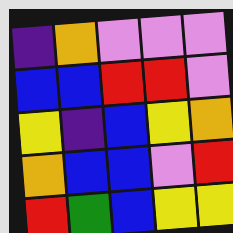[["indigo", "orange", "violet", "violet", "violet"], ["blue", "blue", "red", "red", "violet"], ["yellow", "indigo", "blue", "yellow", "orange"], ["orange", "blue", "blue", "violet", "red"], ["red", "green", "blue", "yellow", "yellow"]]